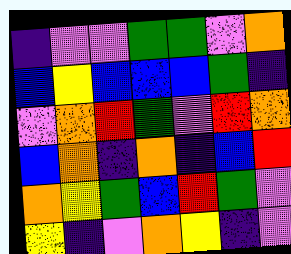[["indigo", "violet", "violet", "green", "green", "violet", "orange"], ["blue", "yellow", "blue", "blue", "blue", "green", "indigo"], ["violet", "orange", "red", "green", "violet", "red", "orange"], ["blue", "orange", "indigo", "orange", "indigo", "blue", "red"], ["orange", "yellow", "green", "blue", "red", "green", "violet"], ["yellow", "indigo", "violet", "orange", "yellow", "indigo", "violet"]]